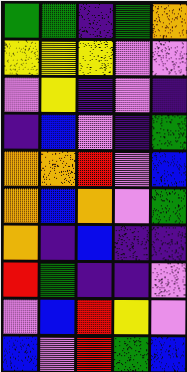[["green", "green", "indigo", "green", "orange"], ["yellow", "yellow", "yellow", "violet", "violet"], ["violet", "yellow", "indigo", "violet", "indigo"], ["indigo", "blue", "violet", "indigo", "green"], ["orange", "orange", "red", "violet", "blue"], ["orange", "blue", "orange", "violet", "green"], ["orange", "indigo", "blue", "indigo", "indigo"], ["red", "green", "indigo", "indigo", "violet"], ["violet", "blue", "red", "yellow", "violet"], ["blue", "violet", "red", "green", "blue"]]